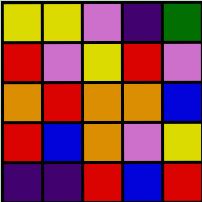[["yellow", "yellow", "violet", "indigo", "green"], ["red", "violet", "yellow", "red", "violet"], ["orange", "red", "orange", "orange", "blue"], ["red", "blue", "orange", "violet", "yellow"], ["indigo", "indigo", "red", "blue", "red"]]